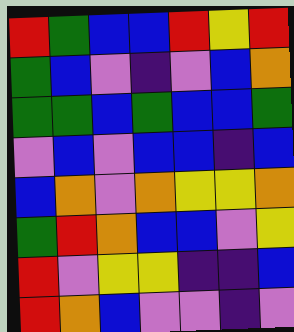[["red", "green", "blue", "blue", "red", "yellow", "red"], ["green", "blue", "violet", "indigo", "violet", "blue", "orange"], ["green", "green", "blue", "green", "blue", "blue", "green"], ["violet", "blue", "violet", "blue", "blue", "indigo", "blue"], ["blue", "orange", "violet", "orange", "yellow", "yellow", "orange"], ["green", "red", "orange", "blue", "blue", "violet", "yellow"], ["red", "violet", "yellow", "yellow", "indigo", "indigo", "blue"], ["red", "orange", "blue", "violet", "violet", "indigo", "violet"]]